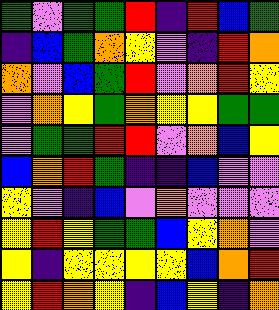[["green", "violet", "green", "green", "red", "indigo", "red", "blue", "green"], ["indigo", "blue", "green", "orange", "yellow", "violet", "indigo", "red", "orange"], ["orange", "violet", "blue", "green", "red", "violet", "orange", "red", "yellow"], ["violet", "orange", "yellow", "green", "orange", "yellow", "yellow", "green", "green"], ["violet", "green", "green", "red", "red", "violet", "orange", "blue", "yellow"], ["blue", "orange", "red", "green", "indigo", "indigo", "blue", "violet", "violet"], ["yellow", "violet", "indigo", "blue", "violet", "orange", "violet", "violet", "violet"], ["yellow", "red", "yellow", "green", "green", "blue", "yellow", "orange", "violet"], ["yellow", "indigo", "yellow", "yellow", "yellow", "yellow", "blue", "orange", "red"], ["yellow", "red", "orange", "yellow", "indigo", "blue", "yellow", "indigo", "orange"]]